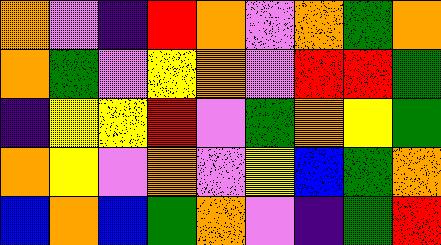[["orange", "violet", "indigo", "red", "orange", "violet", "orange", "green", "orange"], ["orange", "green", "violet", "yellow", "orange", "violet", "red", "red", "green"], ["indigo", "yellow", "yellow", "red", "violet", "green", "orange", "yellow", "green"], ["orange", "yellow", "violet", "orange", "violet", "yellow", "blue", "green", "orange"], ["blue", "orange", "blue", "green", "orange", "violet", "indigo", "green", "red"]]